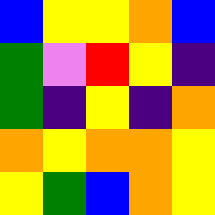[["blue", "yellow", "yellow", "orange", "blue"], ["green", "violet", "red", "yellow", "indigo"], ["green", "indigo", "yellow", "indigo", "orange"], ["orange", "yellow", "orange", "orange", "yellow"], ["yellow", "green", "blue", "orange", "yellow"]]